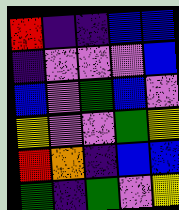[["red", "indigo", "indigo", "blue", "blue"], ["indigo", "violet", "violet", "violet", "blue"], ["blue", "violet", "green", "blue", "violet"], ["yellow", "violet", "violet", "green", "yellow"], ["red", "orange", "indigo", "blue", "blue"], ["green", "indigo", "green", "violet", "yellow"]]